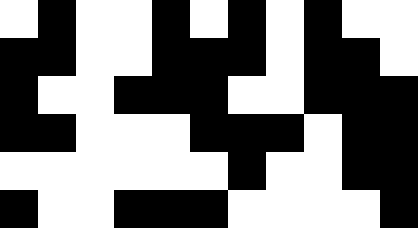[["white", "black", "white", "white", "black", "white", "black", "white", "black", "white", "white"], ["black", "black", "white", "white", "black", "black", "black", "white", "black", "black", "white"], ["black", "white", "white", "black", "black", "black", "white", "white", "black", "black", "black"], ["black", "black", "white", "white", "white", "black", "black", "black", "white", "black", "black"], ["white", "white", "white", "white", "white", "white", "black", "white", "white", "black", "black"], ["black", "white", "white", "black", "black", "black", "white", "white", "white", "white", "black"]]